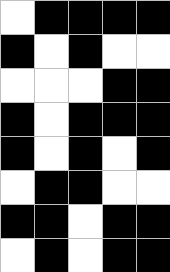[["white", "black", "black", "black", "black"], ["black", "white", "black", "white", "white"], ["white", "white", "white", "black", "black"], ["black", "white", "black", "black", "black"], ["black", "white", "black", "white", "black"], ["white", "black", "black", "white", "white"], ["black", "black", "white", "black", "black"], ["white", "black", "white", "black", "black"]]